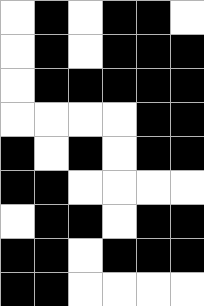[["white", "black", "white", "black", "black", "white"], ["white", "black", "white", "black", "black", "black"], ["white", "black", "black", "black", "black", "black"], ["white", "white", "white", "white", "black", "black"], ["black", "white", "black", "white", "black", "black"], ["black", "black", "white", "white", "white", "white"], ["white", "black", "black", "white", "black", "black"], ["black", "black", "white", "black", "black", "black"], ["black", "black", "white", "white", "white", "white"]]